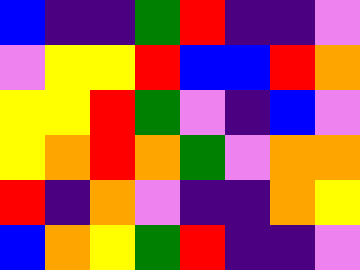[["blue", "indigo", "indigo", "green", "red", "indigo", "indigo", "violet"], ["violet", "yellow", "yellow", "red", "blue", "blue", "red", "orange"], ["yellow", "yellow", "red", "green", "violet", "indigo", "blue", "violet"], ["yellow", "orange", "red", "orange", "green", "violet", "orange", "orange"], ["red", "indigo", "orange", "violet", "indigo", "indigo", "orange", "yellow"], ["blue", "orange", "yellow", "green", "red", "indigo", "indigo", "violet"]]